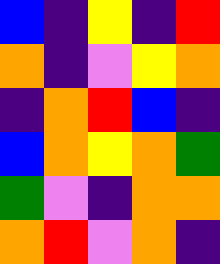[["blue", "indigo", "yellow", "indigo", "red"], ["orange", "indigo", "violet", "yellow", "orange"], ["indigo", "orange", "red", "blue", "indigo"], ["blue", "orange", "yellow", "orange", "green"], ["green", "violet", "indigo", "orange", "orange"], ["orange", "red", "violet", "orange", "indigo"]]